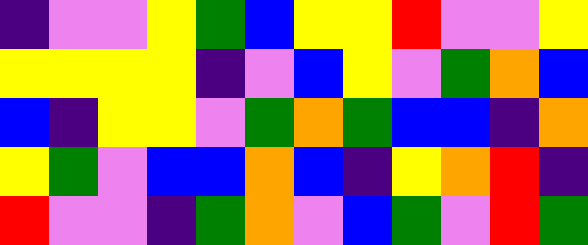[["indigo", "violet", "violet", "yellow", "green", "blue", "yellow", "yellow", "red", "violet", "violet", "yellow"], ["yellow", "yellow", "yellow", "yellow", "indigo", "violet", "blue", "yellow", "violet", "green", "orange", "blue"], ["blue", "indigo", "yellow", "yellow", "violet", "green", "orange", "green", "blue", "blue", "indigo", "orange"], ["yellow", "green", "violet", "blue", "blue", "orange", "blue", "indigo", "yellow", "orange", "red", "indigo"], ["red", "violet", "violet", "indigo", "green", "orange", "violet", "blue", "green", "violet", "red", "green"]]